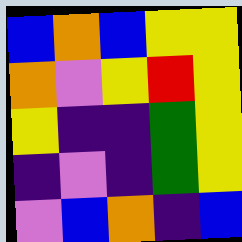[["blue", "orange", "blue", "yellow", "yellow"], ["orange", "violet", "yellow", "red", "yellow"], ["yellow", "indigo", "indigo", "green", "yellow"], ["indigo", "violet", "indigo", "green", "yellow"], ["violet", "blue", "orange", "indigo", "blue"]]